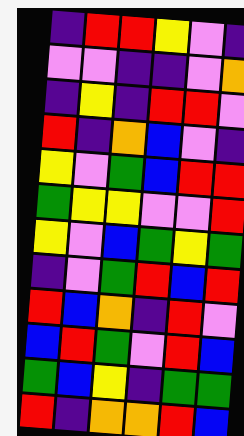[["indigo", "red", "red", "yellow", "violet", "indigo"], ["violet", "violet", "indigo", "indigo", "violet", "orange"], ["indigo", "yellow", "indigo", "red", "red", "violet"], ["red", "indigo", "orange", "blue", "violet", "indigo"], ["yellow", "violet", "green", "blue", "red", "red"], ["green", "yellow", "yellow", "violet", "violet", "red"], ["yellow", "violet", "blue", "green", "yellow", "green"], ["indigo", "violet", "green", "red", "blue", "red"], ["red", "blue", "orange", "indigo", "red", "violet"], ["blue", "red", "green", "violet", "red", "blue"], ["green", "blue", "yellow", "indigo", "green", "green"], ["red", "indigo", "orange", "orange", "red", "blue"]]